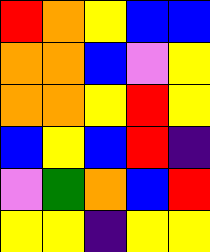[["red", "orange", "yellow", "blue", "blue"], ["orange", "orange", "blue", "violet", "yellow"], ["orange", "orange", "yellow", "red", "yellow"], ["blue", "yellow", "blue", "red", "indigo"], ["violet", "green", "orange", "blue", "red"], ["yellow", "yellow", "indigo", "yellow", "yellow"]]